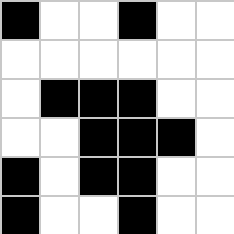[["black", "white", "white", "black", "white", "white"], ["white", "white", "white", "white", "white", "white"], ["white", "black", "black", "black", "white", "white"], ["white", "white", "black", "black", "black", "white"], ["black", "white", "black", "black", "white", "white"], ["black", "white", "white", "black", "white", "white"]]